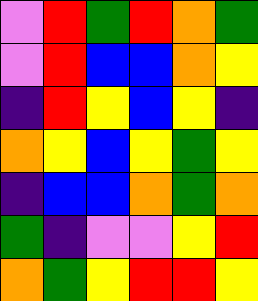[["violet", "red", "green", "red", "orange", "green"], ["violet", "red", "blue", "blue", "orange", "yellow"], ["indigo", "red", "yellow", "blue", "yellow", "indigo"], ["orange", "yellow", "blue", "yellow", "green", "yellow"], ["indigo", "blue", "blue", "orange", "green", "orange"], ["green", "indigo", "violet", "violet", "yellow", "red"], ["orange", "green", "yellow", "red", "red", "yellow"]]